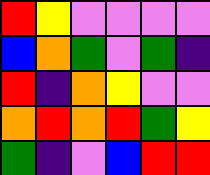[["red", "yellow", "violet", "violet", "violet", "violet"], ["blue", "orange", "green", "violet", "green", "indigo"], ["red", "indigo", "orange", "yellow", "violet", "violet"], ["orange", "red", "orange", "red", "green", "yellow"], ["green", "indigo", "violet", "blue", "red", "red"]]